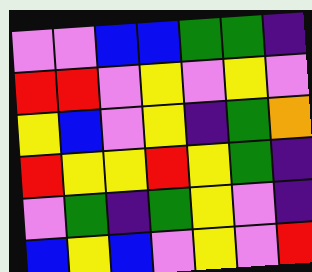[["violet", "violet", "blue", "blue", "green", "green", "indigo"], ["red", "red", "violet", "yellow", "violet", "yellow", "violet"], ["yellow", "blue", "violet", "yellow", "indigo", "green", "orange"], ["red", "yellow", "yellow", "red", "yellow", "green", "indigo"], ["violet", "green", "indigo", "green", "yellow", "violet", "indigo"], ["blue", "yellow", "blue", "violet", "yellow", "violet", "red"]]